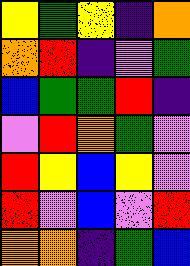[["yellow", "green", "yellow", "indigo", "orange"], ["orange", "red", "indigo", "violet", "green"], ["blue", "green", "green", "red", "indigo"], ["violet", "red", "orange", "green", "violet"], ["red", "yellow", "blue", "yellow", "violet"], ["red", "violet", "blue", "violet", "red"], ["orange", "orange", "indigo", "green", "blue"]]